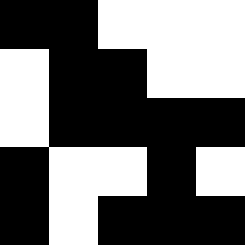[["black", "black", "white", "white", "white"], ["white", "black", "black", "white", "white"], ["white", "black", "black", "black", "black"], ["black", "white", "white", "black", "white"], ["black", "white", "black", "black", "black"]]